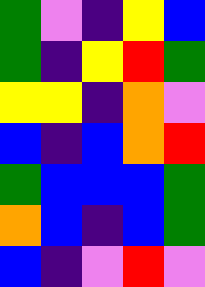[["green", "violet", "indigo", "yellow", "blue"], ["green", "indigo", "yellow", "red", "green"], ["yellow", "yellow", "indigo", "orange", "violet"], ["blue", "indigo", "blue", "orange", "red"], ["green", "blue", "blue", "blue", "green"], ["orange", "blue", "indigo", "blue", "green"], ["blue", "indigo", "violet", "red", "violet"]]